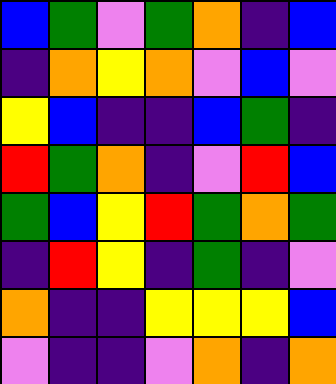[["blue", "green", "violet", "green", "orange", "indigo", "blue"], ["indigo", "orange", "yellow", "orange", "violet", "blue", "violet"], ["yellow", "blue", "indigo", "indigo", "blue", "green", "indigo"], ["red", "green", "orange", "indigo", "violet", "red", "blue"], ["green", "blue", "yellow", "red", "green", "orange", "green"], ["indigo", "red", "yellow", "indigo", "green", "indigo", "violet"], ["orange", "indigo", "indigo", "yellow", "yellow", "yellow", "blue"], ["violet", "indigo", "indigo", "violet", "orange", "indigo", "orange"]]